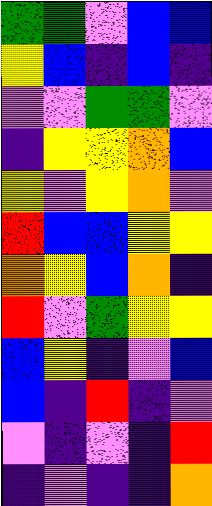[["green", "green", "violet", "blue", "blue"], ["yellow", "blue", "indigo", "blue", "indigo"], ["violet", "violet", "green", "green", "violet"], ["indigo", "yellow", "yellow", "orange", "blue"], ["yellow", "violet", "yellow", "orange", "violet"], ["red", "blue", "blue", "yellow", "yellow"], ["orange", "yellow", "blue", "orange", "indigo"], ["red", "violet", "green", "yellow", "yellow"], ["blue", "yellow", "indigo", "violet", "blue"], ["blue", "indigo", "red", "indigo", "violet"], ["violet", "indigo", "violet", "indigo", "red"], ["indigo", "violet", "indigo", "indigo", "orange"]]